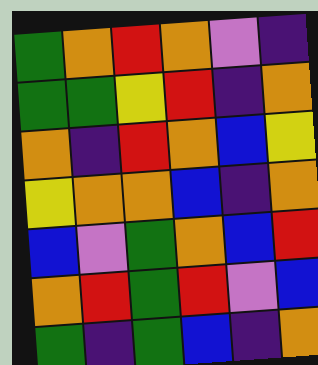[["green", "orange", "red", "orange", "violet", "indigo"], ["green", "green", "yellow", "red", "indigo", "orange"], ["orange", "indigo", "red", "orange", "blue", "yellow"], ["yellow", "orange", "orange", "blue", "indigo", "orange"], ["blue", "violet", "green", "orange", "blue", "red"], ["orange", "red", "green", "red", "violet", "blue"], ["green", "indigo", "green", "blue", "indigo", "orange"]]